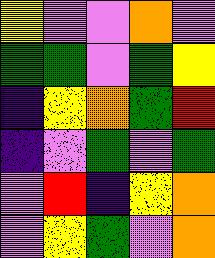[["yellow", "violet", "violet", "orange", "violet"], ["green", "green", "violet", "green", "yellow"], ["indigo", "yellow", "orange", "green", "red"], ["indigo", "violet", "green", "violet", "green"], ["violet", "red", "indigo", "yellow", "orange"], ["violet", "yellow", "green", "violet", "orange"]]